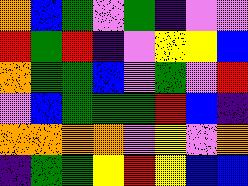[["orange", "blue", "green", "violet", "green", "indigo", "violet", "violet"], ["red", "green", "red", "indigo", "violet", "yellow", "yellow", "blue"], ["orange", "green", "green", "blue", "violet", "green", "violet", "red"], ["violet", "blue", "green", "green", "green", "red", "blue", "indigo"], ["orange", "orange", "orange", "orange", "violet", "yellow", "violet", "orange"], ["indigo", "green", "green", "yellow", "red", "yellow", "blue", "blue"]]